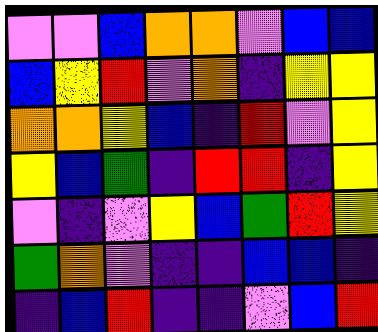[["violet", "violet", "blue", "orange", "orange", "violet", "blue", "blue"], ["blue", "yellow", "red", "violet", "orange", "indigo", "yellow", "yellow"], ["orange", "orange", "yellow", "blue", "indigo", "red", "violet", "yellow"], ["yellow", "blue", "green", "indigo", "red", "red", "indigo", "yellow"], ["violet", "indigo", "violet", "yellow", "blue", "green", "red", "yellow"], ["green", "orange", "violet", "indigo", "indigo", "blue", "blue", "indigo"], ["indigo", "blue", "red", "indigo", "indigo", "violet", "blue", "red"]]